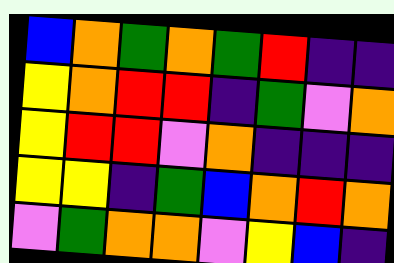[["blue", "orange", "green", "orange", "green", "red", "indigo", "indigo"], ["yellow", "orange", "red", "red", "indigo", "green", "violet", "orange"], ["yellow", "red", "red", "violet", "orange", "indigo", "indigo", "indigo"], ["yellow", "yellow", "indigo", "green", "blue", "orange", "red", "orange"], ["violet", "green", "orange", "orange", "violet", "yellow", "blue", "indigo"]]